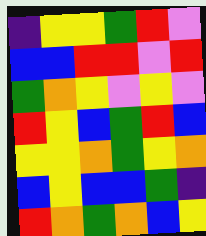[["indigo", "yellow", "yellow", "green", "red", "violet"], ["blue", "blue", "red", "red", "violet", "red"], ["green", "orange", "yellow", "violet", "yellow", "violet"], ["red", "yellow", "blue", "green", "red", "blue"], ["yellow", "yellow", "orange", "green", "yellow", "orange"], ["blue", "yellow", "blue", "blue", "green", "indigo"], ["red", "orange", "green", "orange", "blue", "yellow"]]